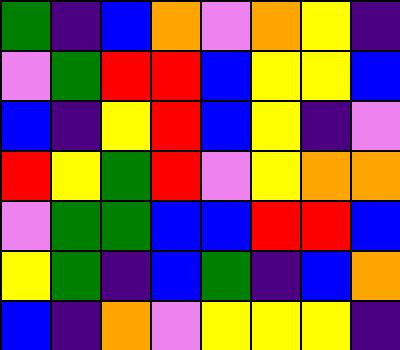[["green", "indigo", "blue", "orange", "violet", "orange", "yellow", "indigo"], ["violet", "green", "red", "red", "blue", "yellow", "yellow", "blue"], ["blue", "indigo", "yellow", "red", "blue", "yellow", "indigo", "violet"], ["red", "yellow", "green", "red", "violet", "yellow", "orange", "orange"], ["violet", "green", "green", "blue", "blue", "red", "red", "blue"], ["yellow", "green", "indigo", "blue", "green", "indigo", "blue", "orange"], ["blue", "indigo", "orange", "violet", "yellow", "yellow", "yellow", "indigo"]]